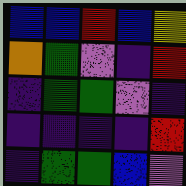[["blue", "blue", "red", "blue", "yellow"], ["orange", "green", "violet", "indigo", "red"], ["indigo", "green", "green", "violet", "indigo"], ["indigo", "indigo", "indigo", "indigo", "red"], ["indigo", "green", "green", "blue", "violet"]]